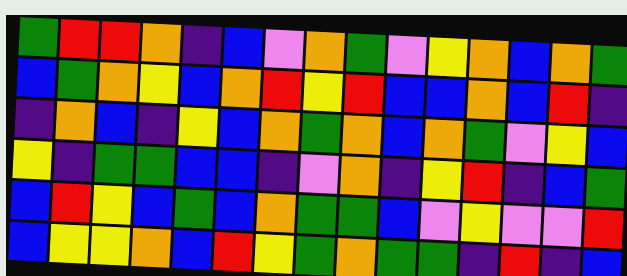[["green", "red", "red", "orange", "indigo", "blue", "violet", "orange", "green", "violet", "yellow", "orange", "blue", "orange", "green"], ["blue", "green", "orange", "yellow", "blue", "orange", "red", "yellow", "red", "blue", "blue", "orange", "blue", "red", "indigo"], ["indigo", "orange", "blue", "indigo", "yellow", "blue", "orange", "green", "orange", "blue", "orange", "green", "violet", "yellow", "blue"], ["yellow", "indigo", "green", "green", "blue", "blue", "indigo", "violet", "orange", "indigo", "yellow", "red", "indigo", "blue", "green"], ["blue", "red", "yellow", "blue", "green", "blue", "orange", "green", "green", "blue", "violet", "yellow", "violet", "violet", "red"], ["blue", "yellow", "yellow", "orange", "blue", "red", "yellow", "green", "orange", "green", "green", "indigo", "red", "indigo", "blue"]]